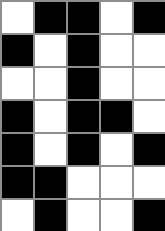[["white", "black", "black", "white", "black"], ["black", "white", "black", "white", "white"], ["white", "white", "black", "white", "white"], ["black", "white", "black", "black", "white"], ["black", "white", "black", "white", "black"], ["black", "black", "white", "white", "white"], ["white", "black", "white", "white", "black"]]